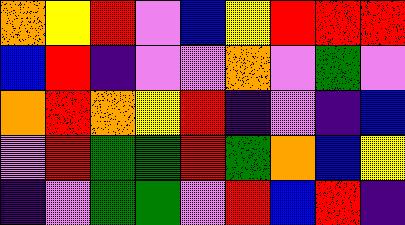[["orange", "yellow", "red", "violet", "blue", "yellow", "red", "red", "red"], ["blue", "red", "indigo", "violet", "violet", "orange", "violet", "green", "violet"], ["orange", "red", "orange", "yellow", "red", "indigo", "violet", "indigo", "blue"], ["violet", "red", "green", "green", "red", "green", "orange", "blue", "yellow"], ["indigo", "violet", "green", "green", "violet", "red", "blue", "red", "indigo"]]